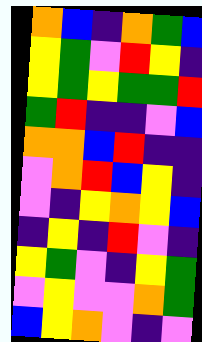[["orange", "blue", "indigo", "orange", "green", "blue"], ["yellow", "green", "violet", "red", "yellow", "indigo"], ["yellow", "green", "yellow", "green", "green", "red"], ["green", "red", "indigo", "indigo", "violet", "blue"], ["orange", "orange", "blue", "red", "indigo", "indigo"], ["violet", "orange", "red", "blue", "yellow", "indigo"], ["violet", "indigo", "yellow", "orange", "yellow", "blue"], ["indigo", "yellow", "indigo", "red", "violet", "indigo"], ["yellow", "green", "violet", "indigo", "yellow", "green"], ["violet", "yellow", "violet", "violet", "orange", "green"], ["blue", "yellow", "orange", "violet", "indigo", "violet"]]